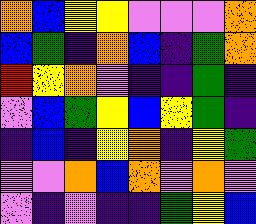[["orange", "blue", "yellow", "yellow", "violet", "violet", "violet", "orange"], ["blue", "green", "indigo", "orange", "blue", "indigo", "green", "orange"], ["red", "yellow", "orange", "violet", "indigo", "indigo", "green", "indigo"], ["violet", "blue", "green", "yellow", "blue", "yellow", "green", "indigo"], ["indigo", "blue", "indigo", "yellow", "orange", "indigo", "yellow", "green"], ["violet", "violet", "orange", "blue", "orange", "violet", "orange", "violet"], ["violet", "indigo", "violet", "indigo", "indigo", "green", "yellow", "blue"]]